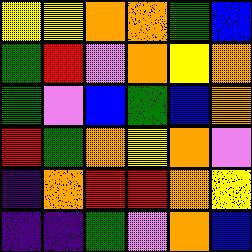[["yellow", "yellow", "orange", "orange", "green", "blue"], ["green", "red", "violet", "orange", "yellow", "orange"], ["green", "violet", "blue", "green", "blue", "orange"], ["red", "green", "orange", "yellow", "orange", "violet"], ["indigo", "orange", "red", "red", "orange", "yellow"], ["indigo", "indigo", "green", "violet", "orange", "blue"]]